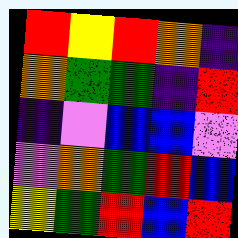[["red", "yellow", "red", "orange", "indigo"], ["orange", "green", "green", "indigo", "red"], ["indigo", "violet", "blue", "blue", "violet"], ["violet", "orange", "green", "red", "blue"], ["yellow", "green", "red", "blue", "red"]]